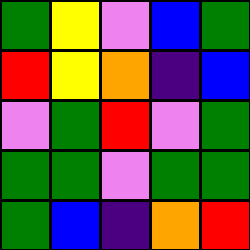[["green", "yellow", "violet", "blue", "green"], ["red", "yellow", "orange", "indigo", "blue"], ["violet", "green", "red", "violet", "green"], ["green", "green", "violet", "green", "green"], ["green", "blue", "indigo", "orange", "red"]]